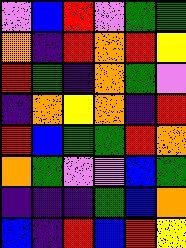[["violet", "blue", "red", "violet", "green", "green"], ["orange", "indigo", "red", "orange", "red", "yellow"], ["red", "green", "indigo", "orange", "green", "violet"], ["indigo", "orange", "yellow", "orange", "indigo", "red"], ["red", "blue", "green", "green", "red", "orange"], ["orange", "green", "violet", "violet", "blue", "green"], ["indigo", "indigo", "indigo", "green", "blue", "orange"], ["blue", "indigo", "red", "blue", "red", "yellow"]]